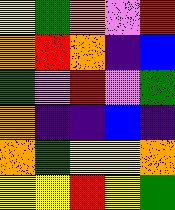[["yellow", "green", "orange", "violet", "red"], ["orange", "red", "orange", "indigo", "blue"], ["green", "violet", "red", "violet", "green"], ["orange", "indigo", "indigo", "blue", "indigo"], ["orange", "green", "yellow", "yellow", "orange"], ["yellow", "yellow", "red", "yellow", "green"]]